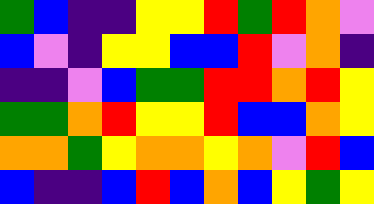[["green", "blue", "indigo", "indigo", "yellow", "yellow", "red", "green", "red", "orange", "violet"], ["blue", "violet", "indigo", "yellow", "yellow", "blue", "blue", "red", "violet", "orange", "indigo"], ["indigo", "indigo", "violet", "blue", "green", "green", "red", "red", "orange", "red", "yellow"], ["green", "green", "orange", "red", "yellow", "yellow", "red", "blue", "blue", "orange", "yellow"], ["orange", "orange", "green", "yellow", "orange", "orange", "yellow", "orange", "violet", "red", "blue"], ["blue", "indigo", "indigo", "blue", "red", "blue", "orange", "blue", "yellow", "green", "yellow"]]